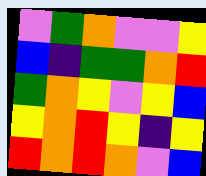[["violet", "green", "orange", "violet", "violet", "yellow"], ["blue", "indigo", "green", "green", "orange", "red"], ["green", "orange", "yellow", "violet", "yellow", "blue"], ["yellow", "orange", "red", "yellow", "indigo", "yellow"], ["red", "orange", "red", "orange", "violet", "blue"]]